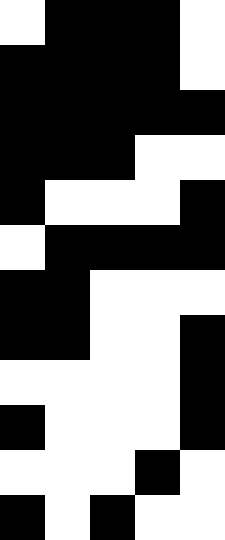[["white", "black", "black", "black", "white"], ["black", "black", "black", "black", "white"], ["black", "black", "black", "black", "black"], ["black", "black", "black", "white", "white"], ["black", "white", "white", "white", "black"], ["white", "black", "black", "black", "black"], ["black", "black", "white", "white", "white"], ["black", "black", "white", "white", "black"], ["white", "white", "white", "white", "black"], ["black", "white", "white", "white", "black"], ["white", "white", "white", "black", "white"], ["black", "white", "black", "white", "white"]]